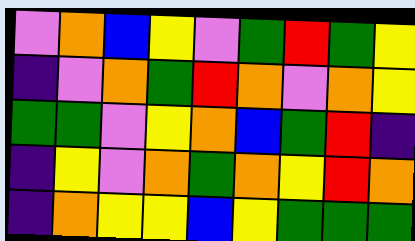[["violet", "orange", "blue", "yellow", "violet", "green", "red", "green", "yellow"], ["indigo", "violet", "orange", "green", "red", "orange", "violet", "orange", "yellow"], ["green", "green", "violet", "yellow", "orange", "blue", "green", "red", "indigo"], ["indigo", "yellow", "violet", "orange", "green", "orange", "yellow", "red", "orange"], ["indigo", "orange", "yellow", "yellow", "blue", "yellow", "green", "green", "green"]]